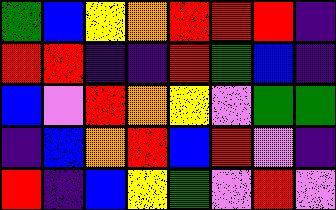[["green", "blue", "yellow", "orange", "red", "red", "red", "indigo"], ["red", "red", "indigo", "indigo", "red", "green", "blue", "indigo"], ["blue", "violet", "red", "orange", "yellow", "violet", "green", "green"], ["indigo", "blue", "orange", "red", "blue", "red", "violet", "indigo"], ["red", "indigo", "blue", "yellow", "green", "violet", "red", "violet"]]